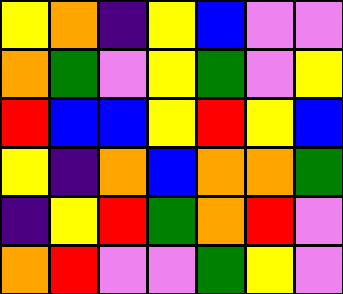[["yellow", "orange", "indigo", "yellow", "blue", "violet", "violet"], ["orange", "green", "violet", "yellow", "green", "violet", "yellow"], ["red", "blue", "blue", "yellow", "red", "yellow", "blue"], ["yellow", "indigo", "orange", "blue", "orange", "orange", "green"], ["indigo", "yellow", "red", "green", "orange", "red", "violet"], ["orange", "red", "violet", "violet", "green", "yellow", "violet"]]